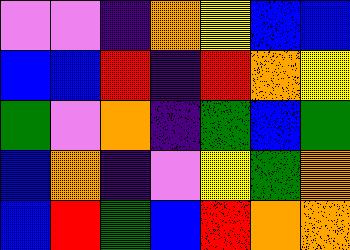[["violet", "violet", "indigo", "orange", "yellow", "blue", "blue"], ["blue", "blue", "red", "indigo", "red", "orange", "yellow"], ["green", "violet", "orange", "indigo", "green", "blue", "green"], ["blue", "orange", "indigo", "violet", "yellow", "green", "orange"], ["blue", "red", "green", "blue", "red", "orange", "orange"]]